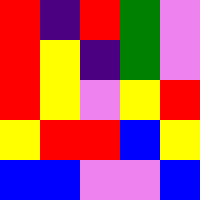[["red", "indigo", "red", "green", "violet"], ["red", "yellow", "indigo", "green", "violet"], ["red", "yellow", "violet", "yellow", "red"], ["yellow", "red", "red", "blue", "yellow"], ["blue", "blue", "violet", "violet", "blue"]]